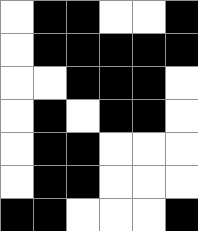[["white", "black", "black", "white", "white", "black"], ["white", "black", "black", "black", "black", "black"], ["white", "white", "black", "black", "black", "white"], ["white", "black", "white", "black", "black", "white"], ["white", "black", "black", "white", "white", "white"], ["white", "black", "black", "white", "white", "white"], ["black", "black", "white", "white", "white", "black"]]